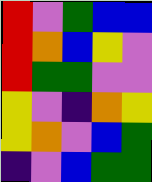[["red", "violet", "green", "blue", "blue"], ["red", "orange", "blue", "yellow", "violet"], ["red", "green", "green", "violet", "violet"], ["yellow", "violet", "indigo", "orange", "yellow"], ["yellow", "orange", "violet", "blue", "green"], ["indigo", "violet", "blue", "green", "green"]]